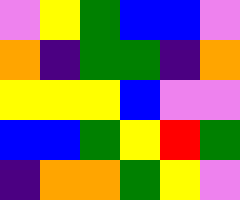[["violet", "yellow", "green", "blue", "blue", "violet"], ["orange", "indigo", "green", "green", "indigo", "orange"], ["yellow", "yellow", "yellow", "blue", "violet", "violet"], ["blue", "blue", "green", "yellow", "red", "green"], ["indigo", "orange", "orange", "green", "yellow", "violet"]]